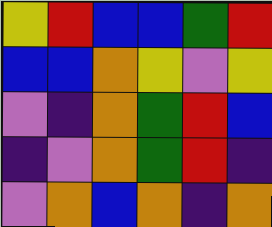[["yellow", "red", "blue", "blue", "green", "red"], ["blue", "blue", "orange", "yellow", "violet", "yellow"], ["violet", "indigo", "orange", "green", "red", "blue"], ["indigo", "violet", "orange", "green", "red", "indigo"], ["violet", "orange", "blue", "orange", "indigo", "orange"]]